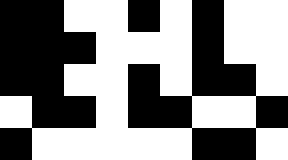[["black", "black", "white", "white", "black", "white", "black", "white", "white"], ["black", "black", "black", "white", "white", "white", "black", "white", "white"], ["black", "black", "white", "white", "black", "white", "black", "black", "white"], ["white", "black", "black", "white", "black", "black", "white", "white", "black"], ["black", "white", "white", "white", "white", "white", "black", "black", "white"]]